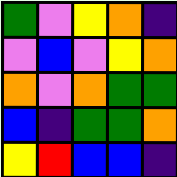[["green", "violet", "yellow", "orange", "indigo"], ["violet", "blue", "violet", "yellow", "orange"], ["orange", "violet", "orange", "green", "green"], ["blue", "indigo", "green", "green", "orange"], ["yellow", "red", "blue", "blue", "indigo"]]